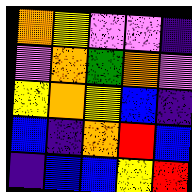[["orange", "yellow", "violet", "violet", "indigo"], ["violet", "orange", "green", "orange", "violet"], ["yellow", "orange", "yellow", "blue", "indigo"], ["blue", "indigo", "orange", "red", "blue"], ["indigo", "blue", "blue", "yellow", "red"]]